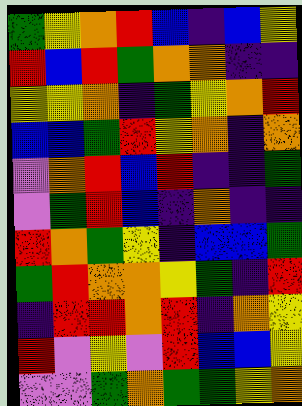[["green", "yellow", "orange", "red", "blue", "indigo", "blue", "yellow"], ["red", "blue", "red", "green", "orange", "orange", "indigo", "indigo"], ["yellow", "yellow", "orange", "indigo", "green", "yellow", "orange", "red"], ["blue", "blue", "green", "red", "yellow", "orange", "indigo", "orange"], ["violet", "orange", "red", "blue", "red", "indigo", "indigo", "green"], ["violet", "green", "red", "blue", "indigo", "orange", "indigo", "indigo"], ["red", "orange", "green", "yellow", "indigo", "blue", "blue", "green"], ["green", "red", "orange", "orange", "yellow", "green", "indigo", "red"], ["indigo", "red", "red", "orange", "red", "indigo", "orange", "yellow"], ["red", "violet", "yellow", "violet", "red", "blue", "blue", "yellow"], ["violet", "violet", "green", "orange", "green", "green", "yellow", "orange"]]